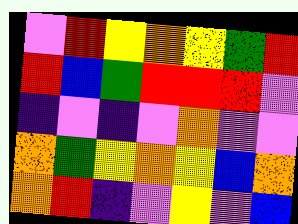[["violet", "red", "yellow", "orange", "yellow", "green", "red"], ["red", "blue", "green", "red", "red", "red", "violet"], ["indigo", "violet", "indigo", "violet", "orange", "violet", "violet"], ["orange", "green", "yellow", "orange", "yellow", "blue", "orange"], ["orange", "red", "indigo", "violet", "yellow", "violet", "blue"]]